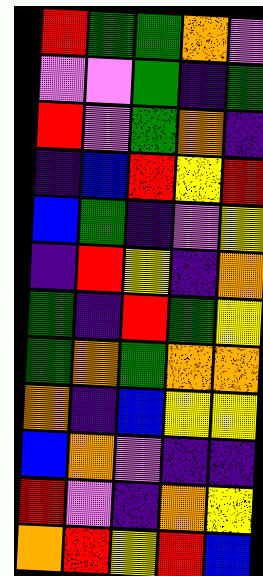[["red", "green", "green", "orange", "violet"], ["violet", "violet", "green", "indigo", "green"], ["red", "violet", "green", "orange", "indigo"], ["indigo", "blue", "red", "yellow", "red"], ["blue", "green", "indigo", "violet", "yellow"], ["indigo", "red", "yellow", "indigo", "orange"], ["green", "indigo", "red", "green", "yellow"], ["green", "orange", "green", "orange", "orange"], ["orange", "indigo", "blue", "yellow", "yellow"], ["blue", "orange", "violet", "indigo", "indigo"], ["red", "violet", "indigo", "orange", "yellow"], ["orange", "red", "yellow", "red", "blue"]]